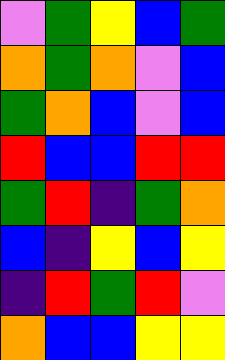[["violet", "green", "yellow", "blue", "green"], ["orange", "green", "orange", "violet", "blue"], ["green", "orange", "blue", "violet", "blue"], ["red", "blue", "blue", "red", "red"], ["green", "red", "indigo", "green", "orange"], ["blue", "indigo", "yellow", "blue", "yellow"], ["indigo", "red", "green", "red", "violet"], ["orange", "blue", "blue", "yellow", "yellow"]]